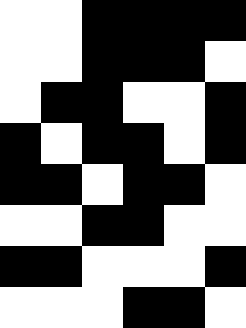[["white", "white", "black", "black", "black", "black"], ["white", "white", "black", "black", "black", "white"], ["white", "black", "black", "white", "white", "black"], ["black", "white", "black", "black", "white", "black"], ["black", "black", "white", "black", "black", "white"], ["white", "white", "black", "black", "white", "white"], ["black", "black", "white", "white", "white", "black"], ["white", "white", "white", "black", "black", "white"]]